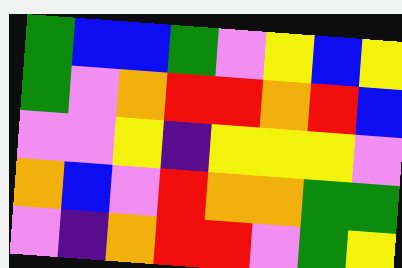[["green", "blue", "blue", "green", "violet", "yellow", "blue", "yellow"], ["green", "violet", "orange", "red", "red", "orange", "red", "blue"], ["violet", "violet", "yellow", "indigo", "yellow", "yellow", "yellow", "violet"], ["orange", "blue", "violet", "red", "orange", "orange", "green", "green"], ["violet", "indigo", "orange", "red", "red", "violet", "green", "yellow"]]